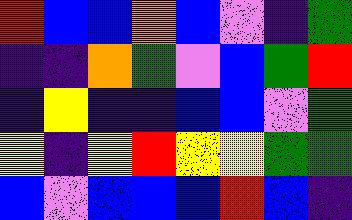[["red", "blue", "blue", "orange", "blue", "violet", "indigo", "green"], ["indigo", "indigo", "orange", "green", "violet", "blue", "green", "red"], ["indigo", "yellow", "indigo", "indigo", "blue", "blue", "violet", "green"], ["yellow", "indigo", "yellow", "red", "yellow", "yellow", "green", "green"], ["blue", "violet", "blue", "blue", "blue", "red", "blue", "indigo"]]